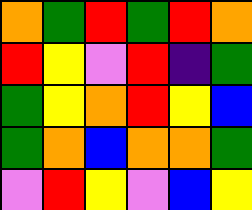[["orange", "green", "red", "green", "red", "orange"], ["red", "yellow", "violet", "red", "indigo", "green"], ["green", "yellow", "orange", "red", "yellow", "blue"], ["green", "orange", "blue", "orange", "orange", "green"], ["violet", "red", "yellow", "violet", "blue", "yellow"]]